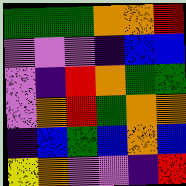[["green", "green", "green", "orange", "orange", "red"], ["violet", "violet", "violet", "indigo", "blue", "blue"], ["violet", "indigo", "red", "orange", "green", "green"], ["violet", "orange", "red", "green", "orange", "orange"], ["indigo", "blue", "green", "blue", "orange", "blue"], ["yellow", "orange", "violet", "violet", "indigo", "red"]]